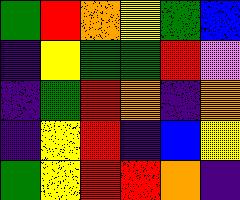[["green", "red", "orange", "yellow", "green", "blue"], ["indigo", "yellow", "green", "green", "red", "violet"], ["indigo", "green", "red", "orange", "indigo", "orange"], ["indigo", "yellow", "red", "indigo", "blue", "yellow"], ["green", "yellow", "red", "red", "orange", "indigo"]]